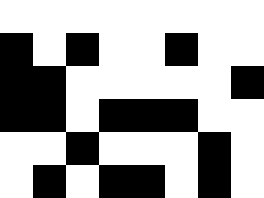[["white", "white", "white", "white", "white", "white", "white", "white"], ["black", "white", "black", "white", "white", "black", "white", "white"], ["black", "black", "white", "white", "white", "white", "white", "black"], ["black", "black", "white", "black", "black", "black", "white", "white"], ["white", "white", "black", "white", "white", "white", "black", "white"], ["white", "black", "white", "black", "black", "white", "black", "white"]]